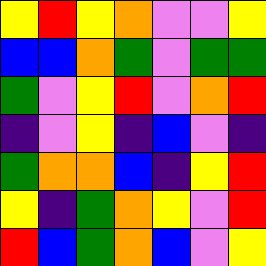[["yellow", "red", "yellow", "orange", "violet", "violet", "yellow"], ["blue", "blue", "orange", "green", "violet", "green", "green"], ["green", "violet", "yellow", "red", "violet", "orange", "red"], ["indigo", "violet", "yellow", "indigo", "blue", "violet", "indigo"], ["green", "orange", "orange", "blue", "indigo", "yellow", "red"], ["yellow", "indigo", "green", "orange", "yellow", "violet", "red"], ["red", "blue", "green", "orange", "blue", "violet", "yellow"]]